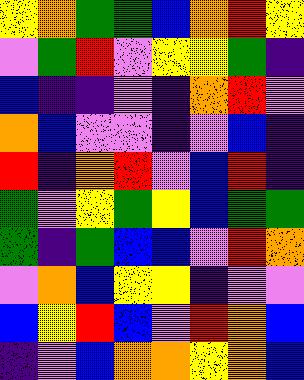[["yellow", "orange", "green", "green", "blue", "orange", "red", "yellow"], ["violet", "green", "red", "violet", "yellow", "yellow", "green", "indigo"], ["blue", "indigo", "indigo", "violet", "indigo", "orange", "red", "violet"], ["orange", "blue", "violet", "violet", "indigo", "violet", "blue", "indigo"], ["red", "indigo", "orange", "red", "violet", "blue", "red", "indigo"], ["green", "violet", "yellow", "green", "yellow", "blue", "green", "green"], ["green", "indigo", "green", "blue", "blue", "violet", "red", "orange"], ["violet", "orange", "blue", "yellow", "yellow", "indigo", "violet", "violet"], ["blue", "yellow", "red", "blue", "violet", "red", "orange", "blue"], ["indigo", "violet", "blue", "orange", "orange", "yellow", "orange", "blue"]]